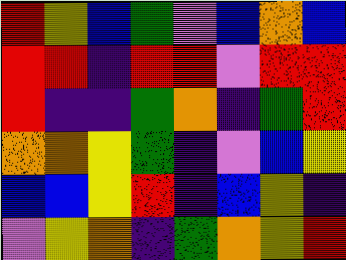[["red", "yellow", "blue", "green", "violet", "blue", "orange", "blue"], ["red", "red", "indigo", "red", "red", "violet", "red", "red"], ["red", "indigo", "indigo", "green", "orange", "indigo", "green", "red"], ["orange", "orange", "yellow", "green", "indigo", "violet", "blue", "yellow"], ["blue", "blue", "yellow", "red", "indigo", "blue", "yellow", "indigo"], ["violet", "yellow", "orange", "indigo", "green", "orange", "yellow", "red"]]